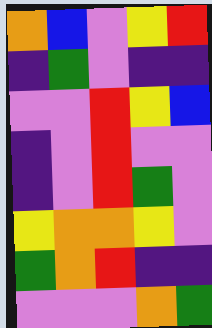[["orange", "blue", "violet", "yellow", "red"], ["indigo", "green", "violet", "indigo", "indigo"], ["violet", "violet", "red", "yellow", "blue"], ["indigo", "violet", "red", "violet", "violet"], ["indigo", "violet", "red", "green", "violet"], ["yellow", "orange", "orange", "yellow", "violet"], ["green", "orange", "red", "indigo", "indigo"], ["violet", "violet", "violet", "orange", "green"]]